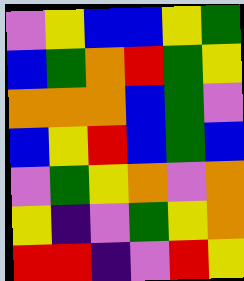[["violet", "yellow", "blue", "blue", "yellow", "green"], ["blue", "green", "orange", "red", "green", "yellow"], ["orange", "orange", "orange", "blue", "green", "violet"], ["blue", "yellow", "red", "blue", "green", "blue"], ["violet", "green", "yellow", "orange", "violet", "orange"], ["yellow", "indigo", "violet", "green", "yellow", "orange"], ["red", "red", "indigo", "violet", "red", "yellow"]]